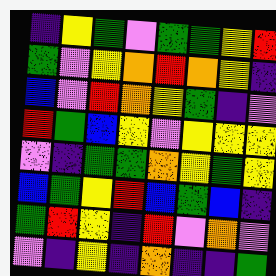[["indigo", "yellow", "green", "violet", "green", "green", "yellow", "red"], ["green", "violet", "yellow", "orange", "red", "orange", "yellow", "indigo"], ["blue", "violet", "red", "orange", "yellow", "green", "indigo", "violet"], ["red", "green", "blue", "yellow", "violet", "yellow", "yellow", "yellow"], ["violet", "indigo", "green", "green", "orange", "yellow", "green", "yellow"], ["blue", "green", "yellow", "red", "blue", "green", "blue", "indigo"], ["green", "red", "yellow", "indigo", "red", "violet", "orange", "violet"], ["violet", "indigo", "yellow", "indigo", "orange", "indigo", "indigo", "green"]]